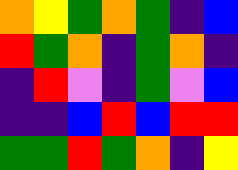[["orange", "yellow", "green", "orange", "green", "indigo", "blue"], ["red", "green", "orange", "indigo", "green", "orange", "indigo"], ["indigo", "red", "violet", "indigo", "green", "violet", "blue"], ["indigo", "indigo", "blue", "red", "blue", "red", "red"], ["green", "green", "red", "green", "orange", "indigo", "yellow"]]